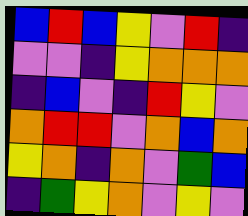[["blue", "red", "blue", "yellow", "violet", "red", "indigo"], ["violet", "violet", "indigo", "yellow", "orange", "orange", "orange"], ["indigo", "blue", "violet", "indigo", "red", "yellow", "violet"], ["orange", "red", "red", "violet", "orange", "blue", "orange"], ["yellow", "orange", "indigo", "orange", "violet", "green", "blue"], ["indigo", "green", "yellow", "orange", "violet", "yellow", "violet"]]